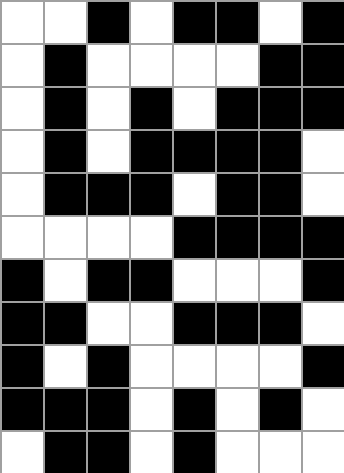[["white", "white", "black", "white", "black", "black", "white", "black"], ["white", "black", "white", "white", "white", "white", "black", "black"], ["white", "black", "white", "black", "white", "black", "black", "black"], ["white", "black", "white", "black", "black", "black", "black", "white"], ["white", "black", "black", "black", "white", "black", "black", "white"], ["white", "white", "white", "white", "black", "black", "black", "black"], ["black", "white", "black", "black", "white", "white", "white", "black"], ["black", "black", "white", "white", "black", "black", "black", "white"], ["black", "white", "black", "white", "white", "white", "white", "black"], ["black", "black", "black", "white", "black", "white", "black", "white"], ["white", "black", "black", "white", "black", "white", "white", "white"]]